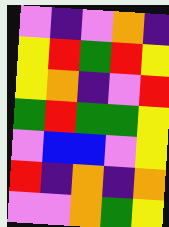[["violet", "indigo", "violet", "orange", "indigo"], ["yellow", "red", "green", "red", "yellow"], ["yellow", "orange", "indigo", "violet", "red"], ["green", "red", "green", "green", "yellow"], ["violet", "blue", "blue", "violet", "yellow"], ["red", "indigo", "orange", "indigo", "orange"], ["violet", "violet", "orange", "green", "yellow"]]